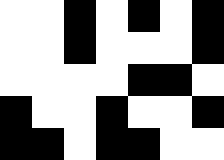[["white", "white", "black", "white", "black", "white", "black"], ["white", "white", "black", "white", "white", "white", "black"], ["white", "white", "white", "white", "black", "black", "white"], ["black", "white", "white", "black", "white", "white", "black"], ["black", "black", "white", "black", "black", "white", "white"]]